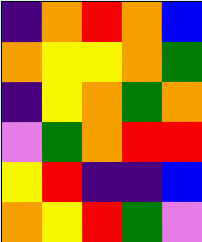[["indigo", "orange", "red", "orange", "blue"], ["orange", "yellow", "yellow", "orange", "green"], ["indigo", "yellow", "orange", "green", "orange"], ["violet", "green", "orange", "red", "red"], ["yellow", "red", "indigo", "indigo", "blue"], ["orange", "yellow", "red", "green", "violet"]]